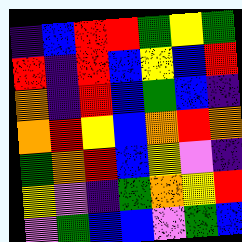[["indigo", "blue", "red", "red", "green", "yellow", "green"], ["red", "indigo", "red", "blue", "yellow", "blue", "red"], ["orange", "indigo", "red", "blue", "green", "blue", "indigo"], ["orange", "red", "yellow", "blue", "orange", "red", "orange"], ["green", "orange", "red", "blue", "yellow", "violet", "indigo"], ["yellow", "violet", "indigo", "green", "orange", "yellow", "red"], ["violet", "green", "blue", "blue", "violet", "green", "blue"]]